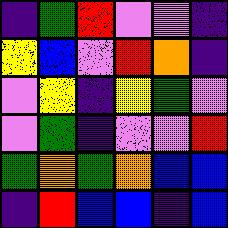[["indigo", "green", "red", "violet", "violet", "indigo"], ["yellow", "blue", "violet", "red", "orange", "indigo"], ["violet", "yellow", "indigo", "yellow", "green", "violet"], ["violet", "green", "indigo", "violet", "violet", "red"], ["green", "orange", "green", "orange", "blue", "blue"], ["indigo", "red", "blue", "blue", "indigo", "blue"]]